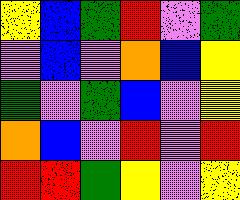[["yellow", "blue", "green", "red", "violet", "green"], ["violet", "blue", "violet", "orange", "blue", "yellow"], ["green", "violet", "green", "blue", "violet", "yellow"], ["orange", "blue", "violet", "red", "violet", "red"], ["red", "red", "green", "yellow", "violet", "yellow"]]